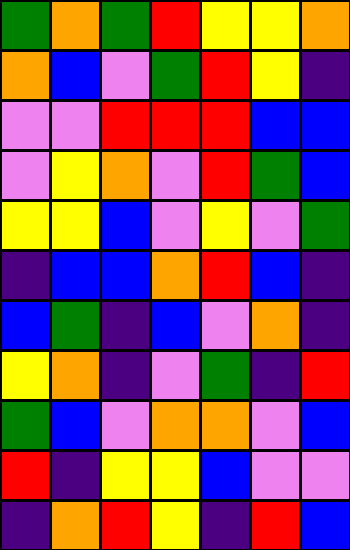[["green", "orange", "green", "red", "yellow", "yellow", "orange"], ["orange", "blue", "violet", "green", "red", "yellow", "indigo"], ["violet", "violet", "red", "red", "red", "blue", "blue"], ["violet", "yellow", "orange", "violet", "red", "green", "blue"], ["yellow", "yellow", "blue", "violet", "yellow", "violet", "green"], ["indigo", "blue", "blue", "orange", "red", "blue", "indigo"], ["blue", "green", "indigo", "blue", "violet", "orange", "indigo"], ["yellow", "orange", "indigo", "violet", "green", "indigo", "red"], ["green", "blue", "violet", "orange", "orange", "violet", "blue"], ["red", "indigo", "yellow", "yellow", "blue", "violet", "violet"], ["indigo", "orange", "red", "yellow", "indigo", "red", "blue"]]